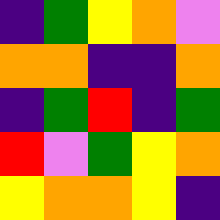[["indigo", "green", "yellow", "orange", "violet"], ["orange", "orange", "indigo", "indigo", "orange"], ["indigo", "green", "red", "indigo", "green"], ["red", "violet", "green", "yellow", "orange"], ["yellow", "orange", "orange", "yellow", "indigo"]]